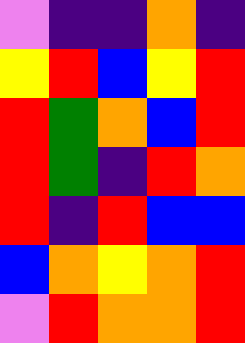[["violet", "indigo", "indigo", "orange", "indigo"], ["yellow", "red", "blue", "yellow", "red"], ["red", "green", "orange", "blue", "red"], ["red", "green", "indigo", "red", "orange"], ["red", "indigo", "red", "blue", "blue"], ["blue", "orange", "yellow", "orange", "red"], ["violet", "red", "orange", "orange", "red"]]